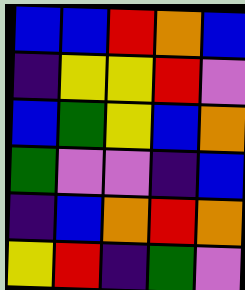[["blue", "blue", "red", "orange", "blue"], ["indigo", "yellow", "yellow", "red", "violet"], ["blue", "green", "yellow", "blue", "orange"], ["green", "violet", "violet", "indigo", "blue"], ["indigo", "blue", "orange", "red", "orange"], ["yellow", "red", "indigo", "green", "violet"]]